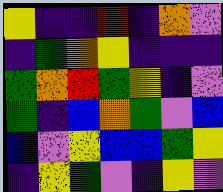[["yellow", "indigo", "indigo", "red", "indigo", "orange", "violet"], ["indigo", "green", "orange", "yellow", "indigo", "indigo", "indigo"], ["green", "orange", "red", "green", "yellow", "indigo", "violet"], ["green", "indigo", "blue", "orange", "green", "violet", "blue"], ["blue", "violet", "yellow", "blue", "blue", "green", "yellow"], ["indigo", "yellow", "green", "violet", "indigo", "yellow", "violet"]]